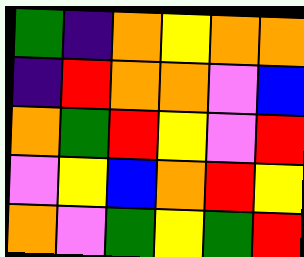[["green", "indigo", "orange", "yellow", "orange", "orange"], ["indigo", "red", "orange", "orange", "violet", "blue"], ["orange", "green", "red", "yellow", "violet", "red"], ["violet", "yellow", "blue", "orange", "red", "yellow"], ["orange", "violet", "green", "yellow", "green", "red"]]